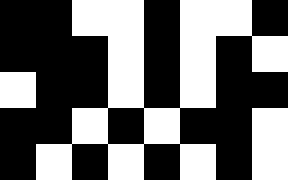[["black", "black", "white", "white", "black", "white", "white", "black"], ["black", "black", "black", "white", "black", "white", "black", "white"], ["white", "black", "black", "white", "black", "white", "black", "black"], ["black", "black", "white", "black", "white", "black", "black", "white"], ["black", "white", "black", "white", "black", "white", "black", "white"]]